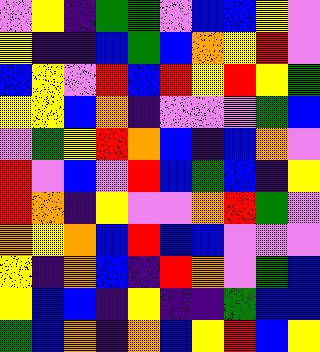[["violet", "yellow", "indigo", "green", "green", "violet", "blue", "blue", "yellow", "violet"], ["yellow", "indigo", "indigo", "blue", "green", "blue", "orange", "yellow", "red", "violet"], ["blue", "yellow", "violet", "red", "blue", "red", "yellow", "red", "yellow", "green"], ["yellow", "yellow", "blue", "orange", "indigo", "violet", "violet", "violet", "green", "blue"], ["violet", "green", "yellow", "red", "orange", "blue", "indigo", "blue", "orange", "violet"], ["red", "violet", "blue", "violet", "red", "blue", "green", "blue", "indigo", "yellow"], ["red", "orange", "indigo", "yellow", "violet", "violet", "orange", "red", "green", "violet"], ["orange", "yellow", "orange", "blue", "red", "blue", "blue", "violet", "violet", "violet"], ["yellow", "indigo", "orange", "blue", "indigo", "red", "orange", "violet", "green", "blue"], ["yellow", "blue", "blue", "indigo", "yellow", "indigo", "indigo", "green", "blue", "blue"], ["green", "blue", "orange", "indigo", "orange", "blue", "yellow", "red", "blue", "yellow"]]